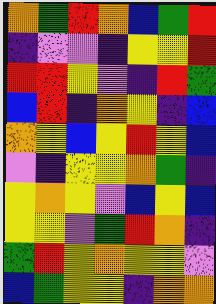[["orange", "green", "red", "orange", "blue", "green", "red"], ["indigo", "violet", "violet", "indigo", "yellow", "yellow", "red"], ["red", "red", "yellow", "violet", "indigo", "red", "green"], ["blue", "red", "indigo", "orange", "yellow", "indigo", "blue"], ["orange", "yellow", "blue", "yellow", "red", "yellow", "blue"], ["violet", "indigo", "yellow", "yellow", "orange", "green", "indigo"], ["yellow", "orange", "yellow", "violet", "blue", "yellow", "blue"], ["yellow", "yellow", "violet", "green", "red", "orange", "indigo"], ["green", "red", "yellow", "orange", "yellow", "yellow", "violet"], ["blue", "green", "yellow", "yellow", "indigo", "orange", "orange"]]